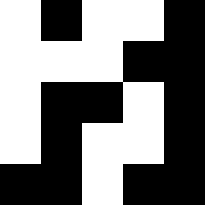[["white", "black", "white", "white", "black"], ["white", "white", "white", "black", "black"], ["white", "black", "black", "white", "black"], ["white", "black", "white", "white", "black"], ["black", "black", "white", "black", "black"]]